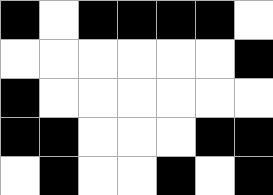[["black", "white", "black", "black", "black", "black", "white"], ["white", "white", "white", "white", "white", "white", "black"], ["black", "white", "white", "white", "white", "white", "white"], ["black", "black", "white", "white", "white", "black", "black"], ["white", "black", "white", "white", "black", "white", "black"]]